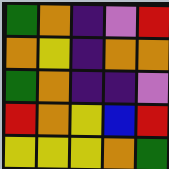[["green", "orange", "indigo", "violet", "red"], ["orange", "yellow", "indigo", "orange", "orange"], ["green", "orange", "indigo", "indigo", "violet"], ["red", "orange", "yellow", "blue", "red"], ["yellow", "yellow", "yellow", "orange", "green"]]